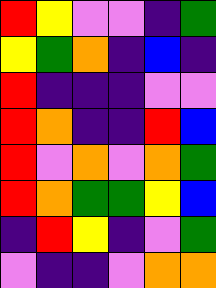[["red", "yellow", "violet", "violet", "indigo", "green"], ["yellow", "green", "orange", "indigo", "blue", "indigo"], ["red", "indigo", "indigo", "indigo", "violet", "violet"], ["red", "orange", "indigo", "indigo", "red", "blue"], ["red", "violet", "orange", "violet", "orange", "green"], ["red", "orange", "green", "green", "yellow", "blue"], ["indigo", "red", "yellow", "indigo", "violet", "green"], ["violet", "indigo", "indigo", "violet", "orange", "orange"]]